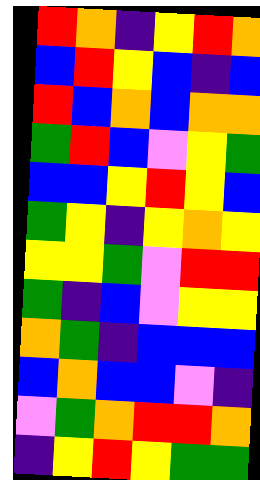[["red", "orange", "indigo", "yellow", "red", "orange"], ["blue", "red", "yellow", "blue", "indigo", "blue"], ["red", "blue", "orange", "blue", "orange", "orange"], ["green", "red", "blue", "violet", "yellow", "green"], ["blue", "blue", "yellow", "red", "yellow", "blue"], ["green", "yellow", "indigo", "yellow", "orange", "yellow"], ["yellow", "yellow", "green", "violet", "red", "red"], ["green", "indigo", "blue", "violet", "yellow", "yellow"], ["orange", "green", "indigo", "blue", "blue", "blue"], ["blue", "orange", "blue", "blue", "violet", "indigo"], ["violet", "green", "orange", "red", "red", "orange"], ["indigo", "yellow", "red", "yellow", "green", "green"]]